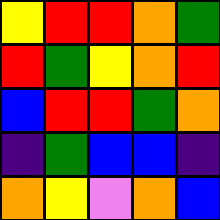[["yellow", "red", "red", "orange", "green"], ["red", "green", "yellow", "orange", "red"], ["blue", "red", "red", "green", "orange"], ["indigo", "green", "blue", "blue", "indigo"], ["orange", "yellow", "violet", "orange", "blue"]]